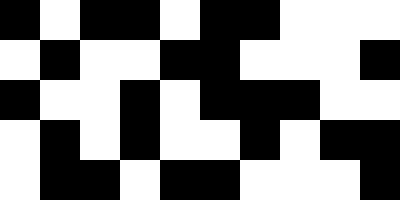[["black", "white", "black", "black", "white", "black", "black", "white", "white", "white"], ["white", "black", "white", "white", "black", "black", "white", "white", "white", "black"], ["black", "white", "white", "black", "white", "black", "black", "black", "white", "white"], ["white", "black", "white", "black", "white", "white", "black", "white", "black", "black"], ["white", "black", "black", "white", "black", "black", "white", "white", "white", "black"]]